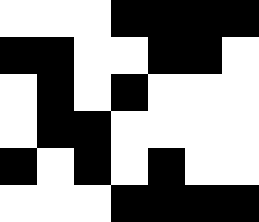[["white", "white", "white", "black", "black", "black", "black"], ["black", "black", "white", "white", "black", "black", "white"], ["white", "black", "white", "black", "white", "white", "white"], ["white", "black", "black", "white", "white", "white", "white"], ["black", "white", "black", "white", "black", "white", "white"], ["white", "white", "white", "black", "black", "black", "black"]]